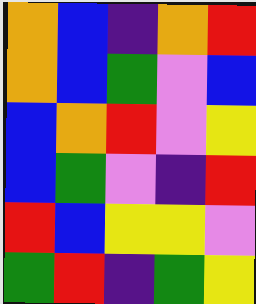[["orange", "blue", "indigo", "orange", "red"], ["orange", "blue", "green", "violet", "blue"], ["blue", "orange", "red", "violet", "yellow"], ["blue", "green", "violet", "indigo", "red"], ["red", "blue", "yellow", "yellow", "violet"], ["green", "red", "indigo", "green", "yellow"]]